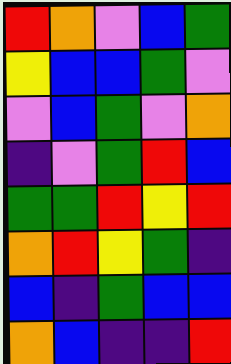[["red", "orange", "violet", "blue", "green"], ["yellow", "blue", "blue", "green", "violet"], ["violet", "blue", "green", "violet", "orange"], ["indigo", "violet", "green", "red", "blue"], ["green", "green", "red", "yellow", "red"], ["orange", "red", "yellow", "green", "indigo"], ["blue", "indigo", "green", "blue", "blue"], ["orange", "blue", "indigo", "indigo", "red"]]